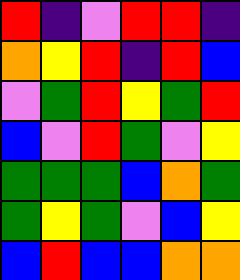[["red", "indigo", "violet", "red", "red", "indigo"], ["orange", "yellow", "red", "indigo", "red", "blue"], ["violet", "green", "red", "yellow", "green", "red"], ["blue", "violet", "red", "green", "violet", "yellow"], ["green", "green", "green", "blue", "orange", "green"], ["green", "yellow", "green", "violet", "blue", "yellow"], ["blue", "red", "blue", "blue", "orange", "orange"]]